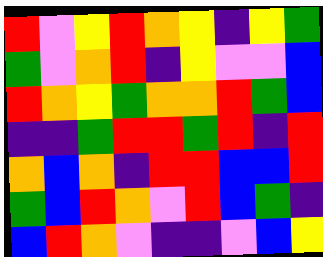[["red", "violet", "yellow", "red", "orange", "yellow", "indigo", "yellow", "green"], ["green", "violet", "orange", "red", "indigo", "yellow", "violet", "violet", "blue"], ["red", "orange", "yellow", "green", "orange", "orange", "red", "green", "blue"], ["indigo", "indigo", "green", "red", "red", "green", "red", "indigo", "red"], ["orange", "blue", "orange", "indigo", "red", "red", "blue", "blue", "red"], ["green", "blue", "red", "orange", "violet", "red", "blue", "green", "indigo"], ["blue", "red", "orange", "violet", "indigo", "indigo", "violet", "blue", "yellow"]]